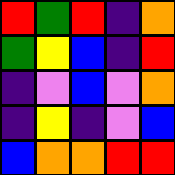[["red", "green", "red", "indigo", "orange"], ["green", "yellow", "blue", "indigo", "red"], ["indigo", "violet", "blue", "violet", "orange"], ["indigo", "yellow", "indigo", "violet", "blue"], ["blue", "orange", "orange", "red", "red"]]